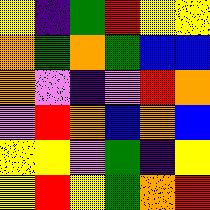[["yellow", "indigo", "green", "red", "yellow", "yellow"], ["orange", "green", "orange", "green", "blue", "blue"], ["orange", "violet", "indigo", "violet", "red", "orange"], ["violet", "red", "orange", "blue", "orange", "blue"], ["yellow", "yellow", "violet", "green", "indigo", "yellow"], ["yellow", "red", "yellow", "green", "orange", "red"]]